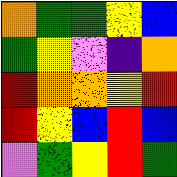[["orange", "green", "green", "yellow", "blue"], ["green", "yellow", "violet", "indigo", "orange"], ["red", "orange", "orange", "yellow", "red"], ["red", "yellow", "blue", "red", "blue"], ["violet", "green", "yellow", "red", "green"]]